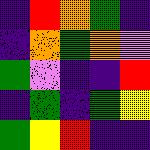[["indigo", "red", "orange", "green", "indigo"], ["indigo", "orange", "green", "orange", "violet"], ["green", "violet", "indigo", "indigo", "red"], ["indigo", "green", "indigo", "green", "yellow"], ["green", "yellow", "red", "indigo", "indigo"]]